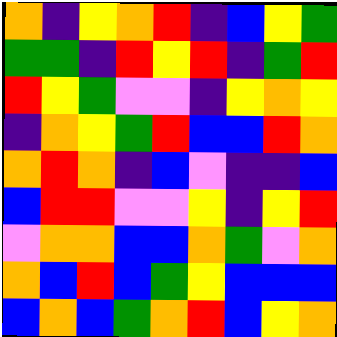[["orange", "indigo", "yellow", "orange", "red", "indigo", "blue", "yellow", "green"], ["green", "green", "indigo", "red", "yellow", "red", "indigo", "green", "red"], ["red", "yellow", "green", "violet", "violet", "indigo", "yellow", "orange", "yellow"], ["indigo", "orange", "yellow", "green", "red", "blue", "blue", "red", "orange"], ["orange", "red", "orange", "indigo", "blue", "violet", "indigo", "indigo", "blue"], ["blue", "red", "red", "violet", "violet", "yellow", "indigo", "yellow", "red"], ["violet", "orange", "orange", "blue", "blue", "orange", "green", "violet", "orange"], ["orange", "blue", "red", "blue", "green", "yellow", "blue", "blue", "blue"], ["blue", "orange", "blue", "green", "orange", "red", "blue", "yellow", "orange"]]